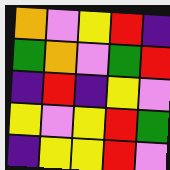[["orange", "violet", "yellow", "red", "indigo"], ["green", "orange", "violet", "green", "red"], ["indigo", "red", "indigo", "yellow", "violet"], ["yellow", "violet", "yellow", "red", "green"], ["indigo", "yellow", "yellow", "red", "violet"]]